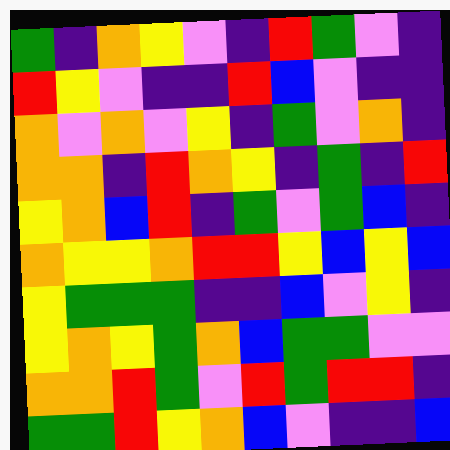[["green", "indigo", "orange", "yellow", "violet", "indigo", "red", "green", "violet", "indigo"], ["red", "yellow", "violet", "indigo", "indigo", "red", "blue", "violet", "indigo", "indigo"], ["orange", "violet", "orange", "violet", "yellow", "indigo", "green", "violet", "orange", "indigo"], ["orange", "orange", "indigo", "red", "orange", "yellow", "indigo", "green", "indigo", "red"], ["yellow", "orange", "blue", "red", "indigo", "green", "violet", "green", "blue", "indigo"], ["orange", "yellow", "yellow", "orange", "red", "red", "yellow", "blue", "yellow", "blue"], ["yellow", "green", "green", "green", "indigo", "indigo", "blue", "violet", "yellow", "indigo"], ["yellow", "orange", "yellow", "green", "orange", "blue", "green", "green", "violet", "violet"], ["orange", "orange", "red", "green", "violet", "red", "green", "red", "red", "indigo"], ["green", "green", "red", "yellow", "orange", "blue", "violet", "indigo", "indigo", "blue"]]